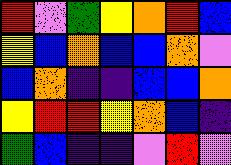[["red", "violet", "green", "yellow", "orange", "red", "blue"], ["yellow", "blue", "orange", "blue", "blue", "orange", "violet"], ["blue", "orange", "indigo", "indigo", "blue", "blue", "orange"], ["yellow", "red", "red", "yellow", "orange", "blue", "indigo"], ["green", "blue", "indigo", "indigo", "violet", "red", "violet"]]